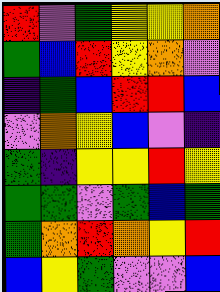[["red", "violet", "green", "yellow", "yellow", "orange"], ["green", "blue", "red", "yellow", "orange", "violet"], ["indigo", "green", "blue", "red", "red", "blue"], ["violet", "orange", "yellow", "blue", "violet", "indigo"], ["green", "indigo", "yellow", "yellow", "red", "yellow"], ["green", "green", "violet", "green", "blue", "green"], ["green", "orange", "red", "orange", "yellow", "red"], ["blue", "yellow", "green", "violet", "violet", "blue"]]